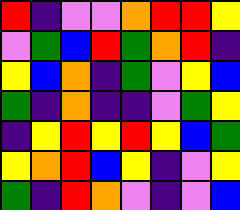[["red", "indigo", "violet", "violet", "orange", "red", "red", "yellow"], ["violet", "green", "blue", "red", "green", "orange", "red", "indigo"], ["yellow", "blue", "orange", "indigo", "green", "violet", "yellow", "blue"], ["green", "indigo", "orange", "indigo", "indigo", "violet", "green", "yellow"], ["indigo", "yellow", "red", "yellow", "red", "yellow", "blue", "green"], ["yellow", "orange", "red", "blue", "yellow", "indigo", "violet", "yellow"], ["green", "indigo", "red", "orange", "violet", "indigo", "violet", "blue"]]